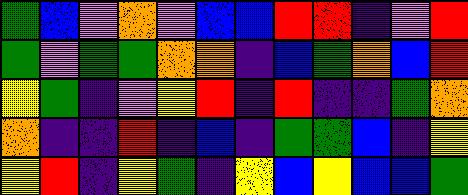[["green", "blue", "violet", "orange", "violet", "blue", "blue", "red", "red", "indigo", "violet", "red"], ["green", "violet", "green", "green", "orange", "orange", "indigo", "blue", "green", "orange", "blue", "red"], ["yellow", "green", "indigo", "violet", "yellow", "red", "indigo", "red", "indigo", "indigo", "green", "orange"], ["orange", "indigo", "indigo", "red", "indigo", "blue", "indigo", "green", "green", "blue", "indigo", "yellow"], ["yellow", "red", "indigo", "yellow", "green", "indigo", "yellow", "blue", "yellow", "blue", "blue", "green"]]